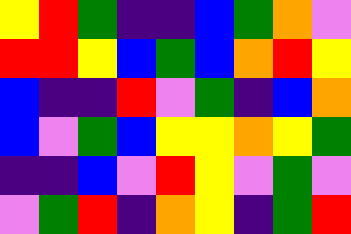[["yellow", "red", "green", "indigo", "indigo", "blue", "green", "orange", "violet"], ["red", "red", "yellow", "blue", "green", "blue", "orange", "red", "yellow"], ["blue", "indigo", "indigo", "red", "violet", "green", "indigo", "blue", "orange"], ["blue", "violet", "green", "blue", "yellow", "yellow", "orange", "yellow", "green"], ["indigo", "indigo", "blue", "violet", "red", "yellow", "violet", "green", "violet"], ["violet", "green", "red", "indigo", "orange", "yellow", "indigo", "green", "red"]]